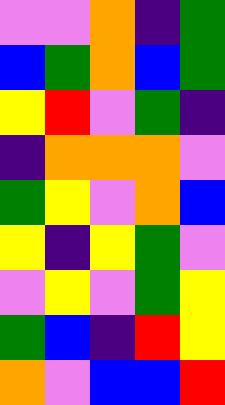[["violet", "violet", "orange", "indigo", "green"], ["blue", "green", "orange", "blue", "green"], ["yellow", "red", "violet", "green", "indigo"], ["indigo", "orange", "orange", "orange", "violet"], ["green", "yellow", "violet", "orange", "blue"], ["yellow", "indigo", "yellow", "green", "violet"], ["violet", "yellow", "violet", "green", "yellow"], ["green", "blue", "indigo", "red", "yellow"], ["orange", "violet", "blue", "blue", "red"]]